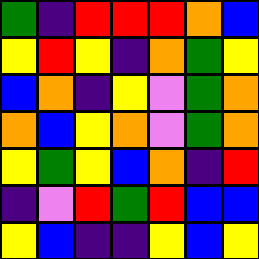[["green", "indigo", "red", "red", "red", "orange", "blue"], ["yellow", "red", "yellow", "indigo", "orange", "green", "yellow"], ["blue", "orange", "indigo", "yellow", "violet", "green", "orange"], ["orange", "blue", "yellow", "orange", "violet", "green", "orange"], ["yellow", "green", "yellow", "blue", "orange", "indigo", "red"], ["indigo", "violet", "red", "green", "red", "blue", "blue"], ["yellow", "blue", "indigo", "indigo", "yellow", "blue", "yellow"]]